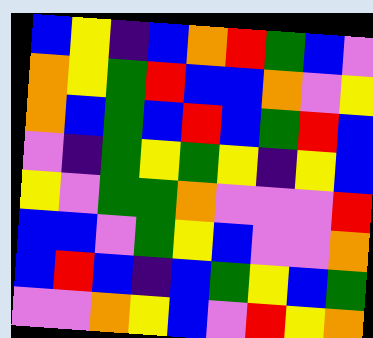[["blue", "yellow", "indigo", "blue", "orange", "red", "green", "blue", "violet"], ["orange", "yellow", "green", "red", "blue", "blue", "orange", "violet", "yellow"], ["orange", "blue", "green", "blue", "red", "blue", "green", "red", "blue"], ["violet", "indigo", "green", "yellow", "green", "yellow", "indigo", "yellow", "blue"], ["yellow", "violet", "green", "green", "orange", "violet", "violet", "violet", "red"], ["blue", "blue", "violet", "green", "yellow", "blue", "violet", "violet", "orange"], ["blue", "red", "blue", "indigo", "blue", "green", "yellow", "blue", "green"], ["violet", "violet", "orange", "yellow", "blue", "violet", "red", "yellow", "orange"]]